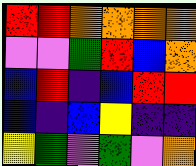[["red", "red", "orange", "orange", "orange", "orange"], ["violet", "violet", "green", "red", "blue", "orange"], ["blue", "red", "indigo", "blue", "red", "red"], ["blue", "indigo", "blue", "yellow", "indigo", "indigo"], ["yellow", "green", "violet", "green", "violet", "orange"]]